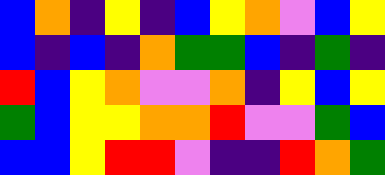[["blue", "orange", "indigo", "yellow", "indigo", "blue", "yellow", "orange", "violet", "blue", "yellow"], ["blue", "indigo", "blue", "indigo", "orange", "green", "green", "blue", "indigo", "green", "indigo"], ["red", "blue", "yellow", "orange", "violet", "violet", "orange", "indigo", "yellow", "blue", "yellow"], ["green", "blue", "yellow", "yellow", "orange", "orange", "red", "violet", "violet", "green", "blue"], ["blue", "blue", "yellow", "red", "red", "violet", "indigo", "indigo", "red", "orange", "green"]]